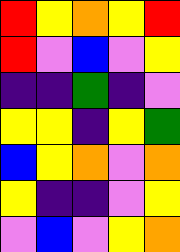[["red", "yellow", "orange", "yellow", "red"], ["red", "violet", "blue", "violet", "yellow"], ["indigo", "indigo", "green", "indigo", "violet"], ["yellow", "yellow", "indigo", "yellow", "green"], ["blue", "yellow", "orange", "violet", "orange"], ["yellow", "indigo", "indigo", "violet", "yellow"], ["violet", "blue", "violet", "yellow", "orange"]]